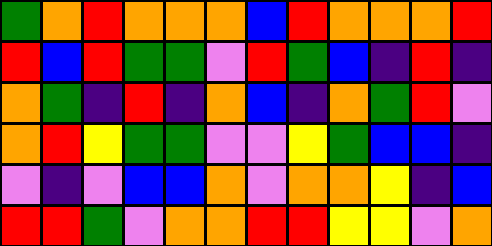[["green", "orange", "red", "orange", "orange", "orange", "blue", "red", "orange", "orange", "orange", "red"], ["red", "blue", "red", "green", "green", "violet", "red", "green", "blue", "indigo", "red", "indigo"], ["orange", "green", "indigo", "red", "indigo", "orange", "blue", "indigo", "orange", "green", "red", "violet"], ["orange", "red", "yellow", "green", "green", "violet", "violet", "yellow", "green", "blue", "blue", "indigo"], ["violet", "indigo", "violet", "blue", "blue", "orange", "violet", "orange", "orange", "yellow", "indigo", "blue"], ["red", "red", "green", "violet", "orange", "orange", "red", "red", "yellow", "yellow", "violet", "orange"]]